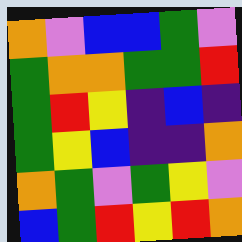[["orange", "violet", "blue", "blue", "green", "violet"], ["green", "orange", "orange", "green", "green", "red"], ["green", "red", "yellow", "indigo", "blue", "indigo"], ["green", "yellow", "blue", "indigo", "indigo", "orange"], ["orange", "green", "violet", "green", "yellow", "violet"], ["blue", "green", "red", "yellow", "red", "orange"]]